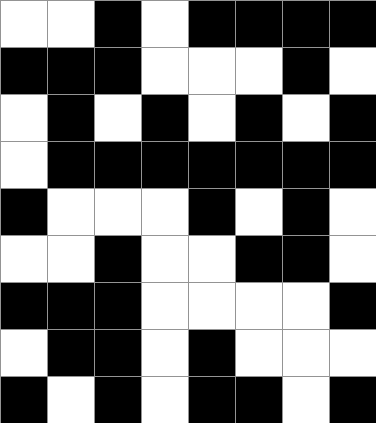[["white", "white", "black", "white", "black", "black", "black", "black"], ["black", "black", "black", "white", "white", "white", "black", "white"], ["white", "black", "white", "black", "white", "black", "white", "black"], ["white", "black", "black", "black", "black", "black", "black", "black"], ["black", "white", "white", "white", "black", "white", "black", "white"], ["white", "white", "black", "white", "white", "black", "black", "white"], ["black", "black", "black", "white", "white", "white", "white", "black"], ["white", "black", "black", "white", "black", "white", "white", "white"], ["black", "white", "black", "white", "black", "black", "white", "black"]]